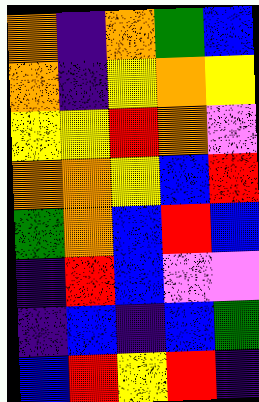[["orange", "indigo", "orange", "green", "blue"], ["orange", "indigo", "yellow", "orange", "yellow"], ["yellow", "yellow", "red", "orange", "violet"], ["orange", "orange", "yellow", "blue", "red"], ["green", "orange", "blue", "red", "blue"], ["indigo", "red", "blue", "violet", "violet"], ["indigo", "blue", "indigo", "blue", "green"], ["blue", "red", "yellow", "red", "indigo"]]